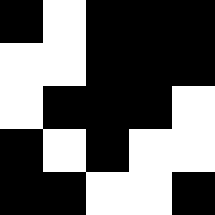[["black", "white", "black", "black", "black"], ["white", "white", "black", "black", "black"], ["white", "black", "black", "black", "white"], ["black", "white", "black", "white", "white"], ["black", "black", "white", "white", "black"]]